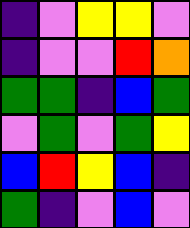[["indigo", "violet", "yellow", "yellow", "violet"], ["indigo", "violet", "violet", "red", "orange"], ["green", "green", "indigo", "blue", "green"], ["violet", "green", "violet", "green", "yellow"], ["blue", "red", "yellow", "blue", "indigo"], ["green", "indigo", "violet", "blue", "violet"]]